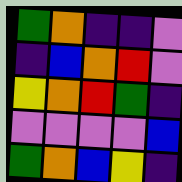[["green", "orange", "indigo", "indigo", "violet"], ["indigo", "blue", "orange", "red", "violet"], ["yellow", "orange", "red", "green", "indigo"], ["violet", "violet", "violet", "violet", "blue"], ["green", "orange", "blue", "yellow", "indigo"]]